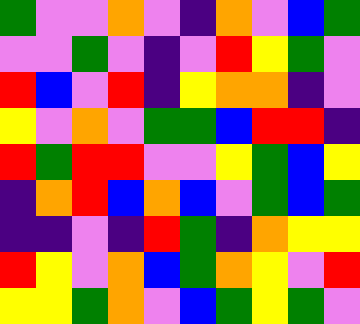[["green", "violet", "violet", "orange", "violet", "indigo", "orange", "violet", "blue", "green"], ["violet", "violet", "green", "violet", "indigo", "violet", "red", "yellow", "green", "violet"], ["red", "blue", "violet", "red", "indigo", "yellow", "orange", "orange", "indigo", "violet"], ["yellow", "violet", "orange", "violet", "green", "green", "blue", "red", "red", "indigo"], ["red", "green", "red", "red", "violet", "violet", "yellow", "green", "blue", "yellow"], ["indigo", "orange", "red", "blue", "orange", "blue", "violet", "green", "blue", "green"], ["indigo", "indigo", "violet", "indigo", "red", "green", "indigo", "orange", "yellow", "yellow"], ["red", "yellow", "violet", "orange", "blue", "green", "orange", "yellow", "violet", "red"], ["yellow", "yellow", "green", "orange", "violet", "blue", "green", "yellow", "green", "violet"]]